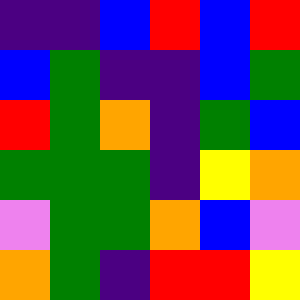[["indigo", "indigo", "blue", "red", "blue", "red"], ["blue", "green", "indigo", "indigo", "blue", "green"], ["red", "green", "orange", "indigo", "green", "blue"], ["green", "green", "green", "indigo", "yellow", "orange"], ["violet", "green", "green", "orange", "blue", "violet"], ["orange", "green", "indigo", "red", "red", "yellow"]]